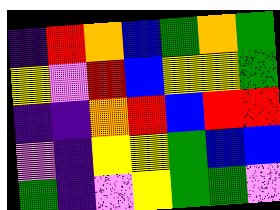[["indigo", "red", "orange", "blue", "green", "orange", "green"], ["yellow", "violet", "red", "blue", "yellow", "yellow", "green"], ["indigo", "indigo", "orange", "red", "blue", "red", "red"], ["violet", "indigo", "yellow", "yellow", "green", "blue", "blue"], ["green", "indigo", "violet", "yellow", "green", "green", "violet"]]